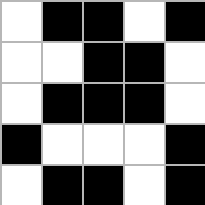[["white", "black", "black", "white", "black"], ["white", "white", "black", "black", "white"], ["white", "black", "black", "black", "white"], ["black", "white", "white", "white", "black"], ["white", "black", "black", "white", "black"]]